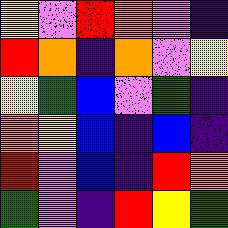[["yellow", "violet", "red", "orange", "violet", "indigo"], ["red", "orange", "indigo", "orange", "violet", "yellow"], ["yellow", "green", "blue", "violet", "green", "indigo"], ["orange", "yellow", "blue", "indigo", "blue", "indigo"], ["red", "violet", "blue", "indigo", "red", "orange"], ["green", "violet", "indigo", "red", "yellow", "green"]]